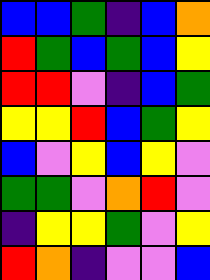[["blue", "blue", "green", "indigo", "blue", "orange"], ["red", "green", "blue", "green", "blue", "yellow"], ["red", "red", "violet", "indigo", "blue", "green"], ["yellow", "yellow", "red", "blue", "green", "yellow"], ["blue", "violet", "yellow", "blue", "yellow", "violet"], ["green", "green", "violet", "orange", "red", "violet"], ["indigo", "yellow", "yellow", "green", "violet", "yellow"], ["red", "orange", "indigo", "violet", "violet", "blue"]]